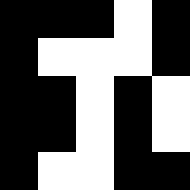[["black", "black", "black", "white", "black"], ["black", "white", "white", "white", "black"], ["black", "black", "white", "black", "white"], ["black", "black", "white", "black", "white"], ["black", "white", "white", "black", "black"]]